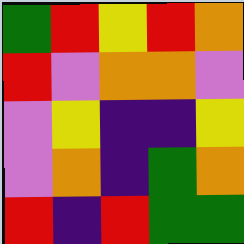[["green", "red", "yellow", "red", "orange"], ["red", "violet", "orange", "orange", "violet"], ["violet", "yellow", "indigo", "indigo", "yellow"], ["violet", "orange", "indigo", "green", "orange"], ["red", "indigo", "red", "green", "green"]]